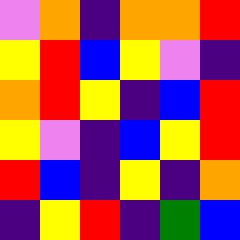[["violet", "orange", "indigo", "orange", "orange", "red"], ["yellow", "red", "blue", "yellow", "violet", "indigo"], ["orange", "red", "yellow", "indigo", "blue", "red"], ["yellow", "violet", "indigo", "blue", "yellow", "red"], ["red", "blue", "indigo", "yellow", "indigo", "orange"], ["indigo", "yellow", "red", "indigo", "green", "blue"]]